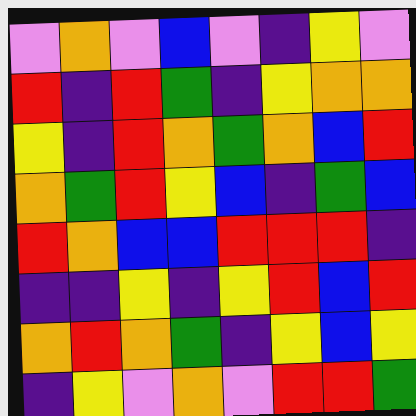[["violet", "orange", "violet", "blue", "violet", "indigo", "yellow", "violet"], ["red", "indigo", "red", "green", "indigo", "yellow", "orange", "orange"], ["yellow", "indigo", "red", "orange", "green", "orange", "blue", "red"], ["orange", "green", "red", "yellow", "blue", "indigo", "green", "blue"], ["red", "orange", "blue", "blue", "red", "red", "red", "indigo"], ["indigo", "indigo", "yellow", "indigo", "yellow", "red", "blue", "red"], ["orange", "red", "orange", "green", "indigo", "yellow", "blue", "yellow"], ["indigo", "yellow", "violet", "orange", "violet", "red", "red", "green"]]